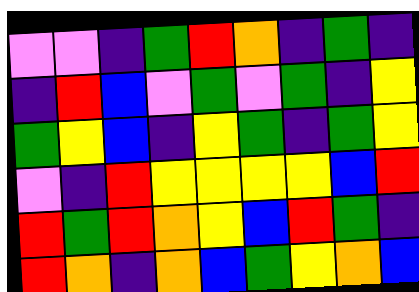[["violet", "violet", "indigo", "green", "red", "orange", "indigo", "green", "indigo"], ["indigo", "red", "blue", "violet", "green", "violet", "green", "indigo", "yellow"], ["green", "yellow", "blue", "indigo", "yellow", "green", "indigo", "green", "yellow"], ["violet", "indigo", "red", "yellow", "yellow", "yellow", "yellow", "blue", "red"], ["red", "green", "red", "orange", "yellow", "blue", "red", "green", "indigo"], ["red", "orange", "indigo", "orange", "blue", "green", "yellow", "orange", "blue"]]